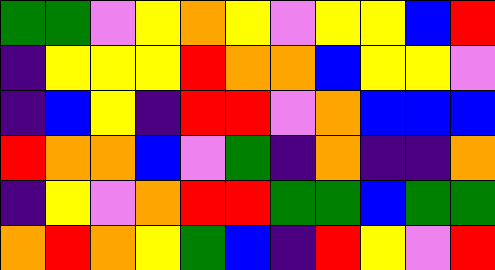[["green", "green", "violet", "yellow", "orange", "yellow", "violet", "yellow", "yellow", "blue", "red"], ["indigo", "yellow", "yellow", "yellow", "red", "orange", "orange", "blue", "yellow", "yellow", "violet"], ["indigo", "blue", "yellow", "indigo", "red", "red", "violet", "orange", "blue", "blue", "blue"], ["red", "orange", "orange", "blue", "violet", "green", "indigo", "orange", "indigo", "indigo", "orange"], ["indigo", "yellow", "violet", "orange", "red", "red", "green", "green", "blue", "green", "green"], ["orange", "red", "orange", "yellow", "green", "blue", "indigo", "red", "yellow", "violet", "red"]]